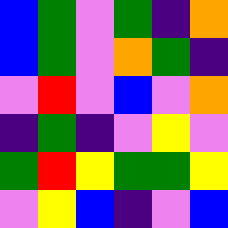[["blue", "green", "violet", "green", "indigo", "orange"], ["blue", "green", "violet", "orange", "green", "indigo"], ["violet", "red", "violet", "blue", "violet", "orange"], ["indigo", "green", "indigo", "violet", "yellow", "violet"], ["green", "red", "yellow", "green", "green", "yellow"], ["violet", "yellow", "blue", "indigo", "violet", "blue"]]